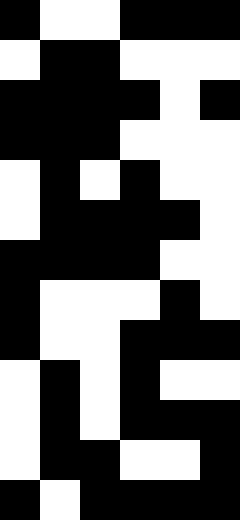[["black", "white", "white", "black", "black", "black"], ["white", "black", "black", "white", "white", "white"], ["black", "black", "black", "black", "white", "black"], ["black", "black", "black", "white", "white", "white"], ["white", "black", "white", "black", "white", "white"], ["white", "black", "black", "black", "black", "white"], ["black", "black", "black", "black", "white", "white"], ["black", "white", "white", "white", "black", "white"], ["black", "white", "white", "black", "black", "black"], ["white", "black", "white", "black", "white", "white"], ["white", "black", "white", "black", "black", "black"], ["white", "black", "black", "white", "white", "black"], ["black", "white", "black", "black", "black", "black"]]